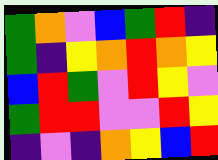[["green", "orange", "violet", "blue", "green", "red", "indigo"], ["green", "indigo", "yellow", "orange", "red", "orange", "yellow"], ["blue", "red", "green", "violet", "red", "yellow", "violet"], ["green", "red", "red", "violet", "violet", "red", "yellow"], ["indigo", "violet", "indigo", "orange", "yellow", "blue", "red"]]